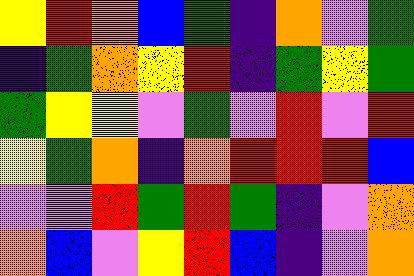[["yellow", "red", "orange", "blue", "green", "indigo", "orange", "violet", "green"], ["indigo", "green", "orange", "yellow", "red", "indigo", "green", "yellow", "green"], ["green", "yellow", "yellow", "violet", "green", "violet", "red", "violet", "red"], ["yellow", "green", "orange", "indigo", "orange", "red", "red", "red", "blue"], ["violet", "violet", "red", "green", "red", "green", "indigo", "violet", "orange"], ["orange", "blue", "violet", "yellow", "red", "blue", "indigo", "violet", "orange"]]